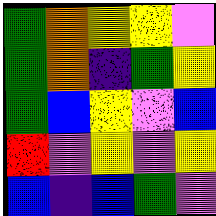[["green", "orange", "yellow", "yellow", "violet"], ["green", "orange", "indigo", "green", "yellow"], ["green", "blue", "yellow", "violet", "blue"], ["red", "violet", "yellow", "violet", "yellow"], ["blue", "indigo", "blue", "green", "violet"]]